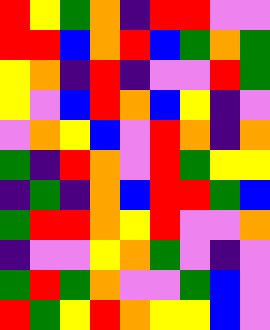[["red", "yellow", "green", "orange", "indigo", "red", "red", "violet", "violet"], ["red", "red", "blue", "orange", "red", "blue", "green", "orange", "green"], ["yellow", "orange", "indigo", "red", "indigo", "violet", "violet", "red", "green"], ["yellow", "violet", "blue", "red", "orange", "blue", "yellow", "indigo", "violet"], ["violet", "orange", "yellow", "blue", "violet", "red", "orange", "indigo", "orange"], ["green", "indigo", "red", "orange", "violet", "red", "green", "yellow", "yellow"], ["indigo", "green", "indigo", "orange", "blue", "red", "red", "green", "blue"], ["green", "red", "red", "orange", "yellow", "red", "violet", "violet", "orange"], ["indigo", "violet", "violet", "yellow", "orange", "green", "violet", "indigo", "violet"], ["green", "red", "green", "orange", "violet", "violet", "green", "blue", "violet"], ["red", "green", "yellow", "red", "orange", "yellow", "yellow", "blue", "violet"]]